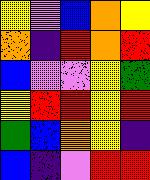[["yellow", "violet", "blue", "orange", "yellow"], ["orange", "indigo", "red", "orange", "red"], ["blue", "violet", "violet", "yellow", "green"], ["yellow", "red", "red", "yellow", "red"], ["green", "blue", "orange", "yellow", "indigo"], ["blue", "indigo", "violet", "red", "red"]]